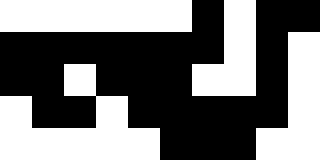[["white", "white", "white", "white", "white", "white", "black", "white", "black", "black"], ["black", "black", "black", "black", "black", "black", "black", "white", "black", "white"], ["black", "black", "white", "black", "black", "black", "white", "white", "black", "white"], ["white", "black", "black", "white", "black", "black", "black", "black", "black", "white"], ["white", "white", "white", "white", "white", "black", "black", "black", "white", "white"]]